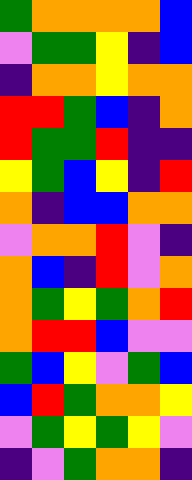[["green", "orange", "orange", "orange", "orange", "blue"], ["violet", "green", "green", "yellow", "indigo", "blue"], ["indigo", "orange", "orange", "yellow", "orange", "orange"], ["red", "red", "green", "blue", "indigo", "orange"], ["red", "green", "green", "red", "indigo", "indigo"], ["yellow", "green", "blue", "yellow", "indigo", "red"], ["orange", "indigo", "blue", "blue", "orange", "orange"], ["violet", "orange", "orange", "red", "violet", "indigo"], ["orange", "blue", "indigo", "red", "violet", "orange"], ["orange", "green", "yellow", "green", "orange", "red"], ["orange", "red", "red", "blue", "violet", "violet"], ["green", "blue", "yellow", "violet", "green", "blue"], ["blue", "red", "green", "orange", "orange", "yellow"], ["violet", "green", "yellow", "green", "yellow", "violet"], ["indigo", "violet", "green", "orange", "orange", "indigo"]]